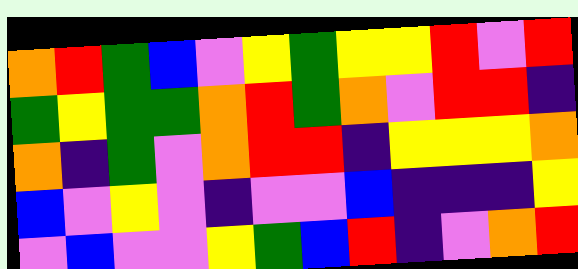[["orange", "red", "green", "blue", "violet", "yellow", "green", "yellow", "yellow", "red", "violet", "red"], ["green", "yellow", "green", "green", "orange", "red", "green", "orange", "violet", "red", "red", "indigo"], ["orange", "indigo", "green", "violet", "orange", "red", "red", "indigo", "yellow", "yellow", "yellow", "orange"], ["blue", "violet", "yellow", "violet", "indigo", "violet", "violet", "blue", "indigo", "indigo", "indigo", "yellow"], ["violet", "blue", "violet", "violet", "yellow", "green", "blue", "red", "indigo", "violet", "orange", "red"]]